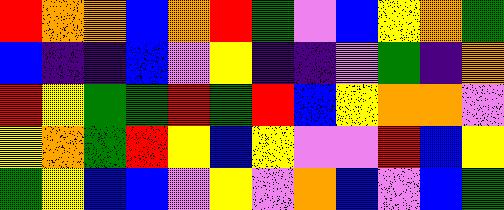[["red", "orange", "orange", "blue", "orange", "red", "green", "violet", "blue", "yellow", "orange", "green"], ["blue", "indigo", "indigo", "blue", "violet", "yellow", "indigo", "indigo", "violet", "green", "indigo", "orange"], ["red", "yellow", "green", "green", "red", "green", "red", "blue", "yellow", "orange", "orange", "violet"], ["yellow", "orange", "green", "red", "yellow", "blue", "yellow", "violet", "violet", "red", "blue", "yellow"], ["green", "yellow", "blue", "blue", "violet", "yellow", "violet", "orange", "blue", "violet", "blue", "green"]]